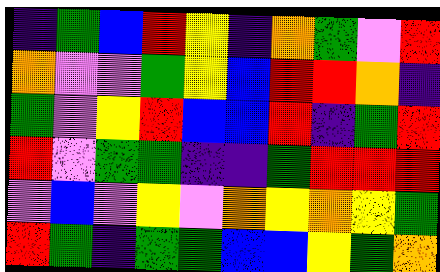[["indigo", "green", "blue", "red", "yellow", "indigo", "orange", "green", "violet", "red"], ["orange", "violet", "violet", "green", "yellow", "blue", "red", "red", "orange", "indigo"], ["green", "violet", "yellow", "red", "blue", "blue", "red", "indigo", "green", "red"], ["red", "violet", "green", "green", "indigo", "indigo", "green", "red", "red", "red"], ["violet", "blue", "violet", "yellow", "violet", "orange", "yellow", "orange", "yellow", "green"], ["red", "green", "indigo", "green", "green", "blue", "blue", "yellow", "green", "orange"]]